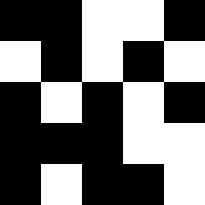[["black", "black", "white", "white", "black"], ["white", "black", "white", "black", "white"], ["black", "white", "black", "white", "black"], ["black", "black", "black", "white", "white"], ["black", "white", "black", "black", "white"]]